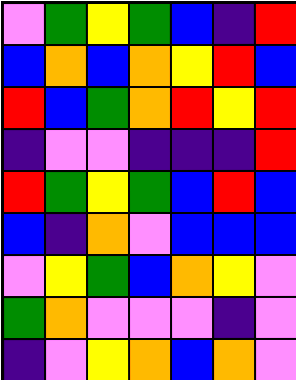[["violet", "green", "yellow", "green", "blue", "indigo", "red"], ["blue", "orange", "blue", "orange", "yellow", "red", "blue"], ["red", "blue", "green", "orange", "red", "yellow", "red"], ["indigo", "violet", "violet", "indigo", "indigo", "indigo", "red"], ["red", "green", "yellow", "green", "blue", "red", "blue"], ["blue", "indigo", "orange", "violet", "blue", "blue", "blue"], ["violet", "yellow", "green", "blue", "orange", "yellow", "violet"], ["green", "orange", "violet", "violet", "violet", "indigo", "violet"], ["indigo", "violet", "yellow", "orange", "blue", "orange", "violet"]]